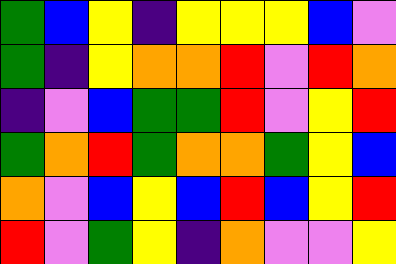[["green", "blue", "yellow", "indigo", "yellow", "yellow", "yellow", "blue", "violet"], ["green", "indigo", "yellow", "orange", "orange", "red", "violet", "red", "orange"], ["indigo", "violet", "blue", "green", "green", "red", "violet", "yellow", "red"], ["green", "orange", "red", "green", "orange", "orange", "green", "yellow", "blue"], ["orange", "violet", "blue", "yellow", "blue", "red", "blue", "yellow", "red"], ["red", "violet", "green", "yellow", "indigo", "orange", "violet", "violet", "yellow"]]